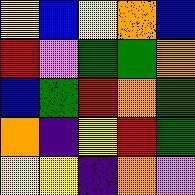[["yellow", "blue", "yellow", "orange", "blue"], ["red", "violet", "green", "green", "orange"], ["blue", "green", "red", "orange", "green"], ["orange", "indigo", "yellow", "red", "green"], ["yellow", "yellow", "indigo", "orange", "violet"]]